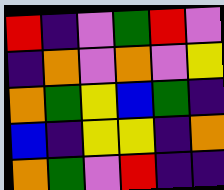[["red", "indigo", "violet", "green", "red", "violet"], ["indigo", "orange", "violet", "orange", "violet", "yellow"], ["orange", "green", "yellow", "blue", "green", "indigo"], ["blue", "indigo", "yellow", "yellow", "indigo", "orange"], ["orange", "green", "violet", "red", "indigo", "indigo"]]